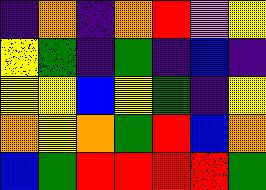[["indigo", "orange", "indigo", "orange", "red", "violet", "yellow"], ["yellow", "green", "indigo", "green", "indigo", "blue", "indigo"], ["yellow", "yellow", "blue", "yellow", "green", "indigo", "yellow"], ["orange", "yellow", "orange", "green", "red", "blue", "orange"], ["blue", "green", "red", "red", "red", "red", "green"]]